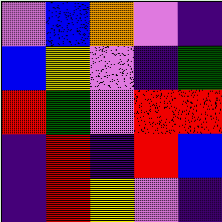[["violet", "blue", "orange", "violet", "indigo"], ["blue", "yellow", "violet", "indigo", "green"], ["red", "green", "violet", "red", "red"], ["indigo", "red", "indigo", "red", "blue"], ["indigo", "red", "yellow", "violet", "indigo"]]